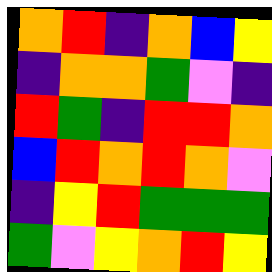[["orange", "red", "indigo", "orange", "blue", "yellow"], ["indigo", "orange", "orange", "green", "violet", "indigo"], ["red", "green", "indigo", "red", "red", "orange"], ["blue", "red", "orange", "red", "orange", "violet"], ["indigo", "yellow", "red", "green", "green", "green"], ["green", "violet", "yellow", "orange", "red", "yellow"]]